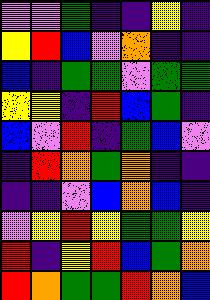[["violet", "violet", "green", "indigo", "indigo", "yellow", "indigo"], ["yellow", "red", "blue", "violet", "orange", "indigo", "indigo"], ["blue", "indigo", "green", "green", "violet", "green", "green"], ["yellow", "yellow", "indigo", "red", "blue", "green", "indigo"], ["blue", "violet", "red", "indigo", "green", "blue", "violet"], ["indigo", "red", "orange", "green", "orange", "indigo", "indigo"], ["indigo", "indigo", "violet", "blue", "orange", "blue", "indigo"], ["violet", "yellow", "red", "yellow", "green", "green", "yellow"], ["red", "indigo", "yellow", "red", "blue", "green", "orange"], ["red", "orange", "green", "green", "red", "orange", "blue"]]